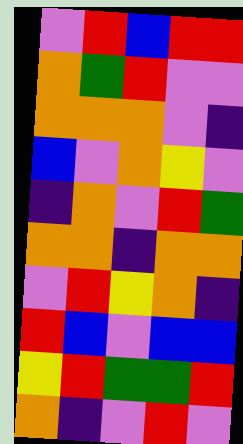[["violet", "red", "blue", "red", "red"], ["orange", "green", "red", "violet", "violet"], ["orange", "orange", "orange", "violet", "indigo"], ["blue", "violet", "orange", "yellow", "violet"], ["indigo", "orange", "violet", "red", "green"], ["orange", "orange", "indigo", "orange", "orange"], ["violet", "red", "yellow", "orange", "indigo"], ["red", "blue", "violet", "blue", "blue"], ["yellow", "red", "green", "green", "red"], ["orange", "indigo", "violet", "red", "violet"]]